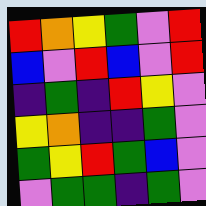[["red", "orange", "yellow", "green", "violet", "red"], ["blue", "violet", "red", "blue", "violet", "red"], ["indigo", "green", "indigo", "red", "yellow", "violet"], ["yellow", "orange", "indigo", "indigo", "green", "violet"], ["green", "yellow", "red", "green", "blue", "violet"], ["violet", "green", "green", "indigo", "green", "violet"]]